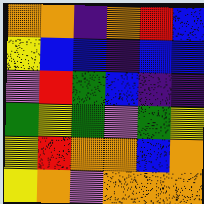[["orange", "orange", "indigo", "orange", "red", "blue"], ["yellow", "blue", "blue", "indigo", "blue", "blue"], ["violet", "red", "green", "blue", "indigo", "indigo"], ["green", "yellow", "green", "violet", "green", "yellow"], ["yellow", "red", "orange", "orange", "blue", "orange"], ["yellow", "orange", "violet", "orange", "orange", "orange"]]